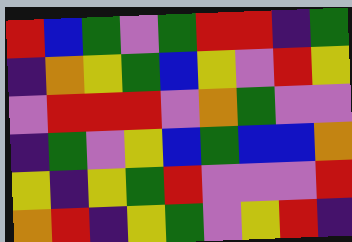[["red", "blue", "green", "violet", "green", "red", "red", "indigo", "green"], ["indigo", "orange", "yellow", "green", "blue", "yellow", "violet", "red", "yellow"], ["violet", "red", "red", "red", "violet", "orange", "green", "violet", "violet"], ["indigo", "green", "violet", "yellow", "blue", "green", "blue", "blue", "orange"], ["yellow", "indigo", "yellow", "green", "red", "violet", "violet", "violet", "red"], ["orange", "red", "indigo", "yellow", "green", "violet", "yellow", "red", "indigo"]]